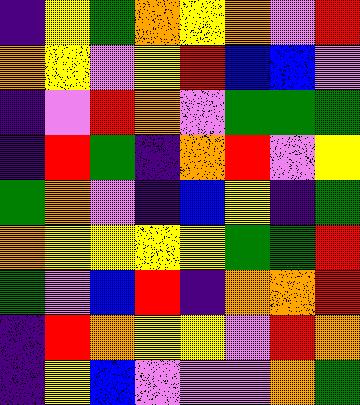[["indigo", "yellow", "green", "orange", "yellow", "orange", "violet", "red"], ["orange", "yellow", "violet", "yellow", "red", "blue", "blue", "violet"], ["indigo", "violet", "red", "orange", "violet", "green", "green", "green"], ["indigo", "red", "green", "indigo", "orange", "red", "violet", "yellow"], ["green", "orange", "violet", "indigo", "blue", "yellow", "indigo", "green"], ["orange", "yellow", "yellow", "yellow", "yellow", "green", "green", "red"], ["green", "violet", "blue", "red", "indigo", "orange", "orange", "red"], ["indigo", "red", "orange", "yellow", "yellow", "violet", "red", "orange"], ["indigo", "yellow", "blue", "violet", "violet", "violet", "orange", "green"]]